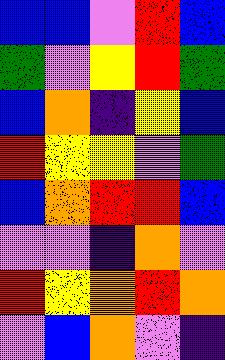[["blue", "blue", "violet", "red", "blue"], ["green", "violet", "yellow", "red", "green"], ["blue", "orange", "indigo", "yellow", "blue"], ["red", "yellow", "yellow", "violet", "green"], ["blue", "orange", "red", "red", "blue"], ["violet", "violet", "indigo", "orange", "violet"], ["red", "yellow", "orange", "red", "orange"], ["violet", "blue", "orange", "violet", "indigo"]]